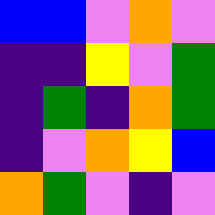[["blue", "blue", "violet", "orange", "violet"], ["indigo", "indigo", "yellow", "violet", "green"], ["indigo", "green", "indigo", "orange", "green"], ["indigo", "violet", "orange", "yellow", "blue"], ["orange", "green", "violet", "indigo", "violet"]]